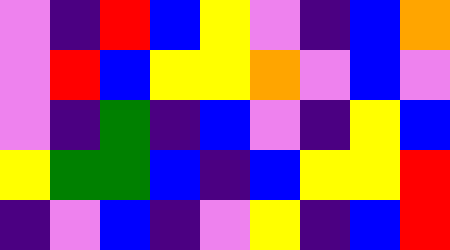[["violet", "indigo", "red", "blue", "yellow", "violet", "indigo", "blue", "orange"], ["violet", "red", "blue", "yellow", "yellow", "orange", "violet", "blue", "violet"], ["violet", "indigo", "green", "indigo", "blue", "violet", "indigo", "yellow", "blue"], ["yellow", "green", "green", "blue", "indigo", "blue", "yellow", "yellow", "red"], ["indigo", "violet", "blue", "indigo", "violet", "yellow", "indigo", "blue", "red"]]